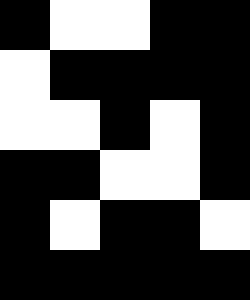[["black", "white", "white", "black", "black"], ["white", "black", "black", "black", "black"], ["white", "white", "black", "white", "black"], ["black", "black", "white", "white", "black"], ["black", "white", "black", "black", "white"], ["black", "black", "black", "black", "black"]]